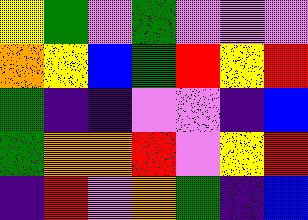[["yellow", "green", "violet", "green", "violet", "violet", "violet"], ["orange", "yellow", "blue", "green", "red", "yellow", "red"], ["green", "indigo", "indigo", "violet", "violet", "indigo", "blue"], ["green", "orange", "orange", "red", "violet", "yellow", "red"], ["indigo", "red", "violet", "orange", "green", "indigo", "blue"]]